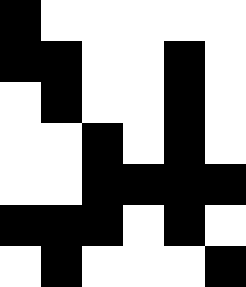[["black", "white", "white", "white", "white", "white"], ["black", "black", "white", "white", "black", "white"], ["white", "black", "white", "white", "black", "white"], ["white", "white", "black", "white", "black", "white"], ["white", "white", "black", "black", "black", "black"], ["black", "black", "black", "white", "black", "white"], ["white", "black", "white", "white", "white", "black"]]